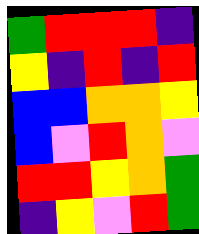[["green", "red", "red", "red", "indigo"], ["yellow", "indigo", "red", "indigo", "red"], ["blue", "blue", "orange", "orange", "yellow"], ["blue", "violet", "red", "orange", "violet"], ["red", "red", "yellow", "orange", "green"], ["indigo", "yellow", "violet", "red", "green"]]